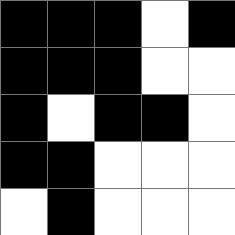[["black", "black", "black", "white", "black"], ["black", "black", "black", "white", "white"], ["black", "white", "black", "black", "white"], ["black", "black", "white", "white", "white"], ["white", "black", "white", "white", "white"]]